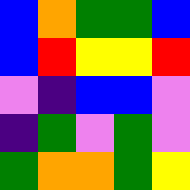[["blue", "orange", "green", "green", "blue"], ["blue", "red", "yellow", "yellow", "red"], ["violet", "indigo", "blue", "blue", "violet"], ["indigo", "green", "violet", "green", "violet"], ["green", "orange", "orange", "green", "yellow"]]